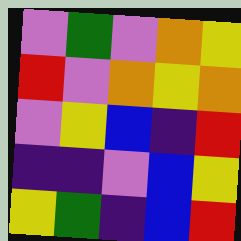[["violet", "green", "violet", "orange", "yellow"], ["red", "violet", "orange", "yellow", "orange"], ["violet", "yellow", "blue", "indigo", "red"], ["indigo", "indigo", "violet", "blue", "yellow"], ["yellow", "green", "indigo", "blue", "red"]]